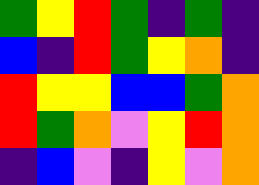[["green", "yellow", "red", "green", "indigo", "green", "indigo"], ["blue", "indigo", "red", "green", "yellow", "orange", "indigo"], ["red", "yellow", "yellow", "blue", "blue", "green", "orange"], ["red", "green", "orange", "violet", "yellow", "red", "orange"], ["indigo", "blue", "violet", "indigo", "yellow", "violet", "orange"]]